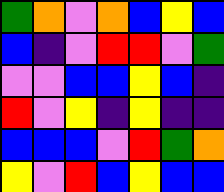[["green", "orange", "violet", "orange", "blue", "yellow", "blue"], ["blue", "indigo", "violet", "red", "red", "violet", "green"], ["violet", "violet", "blue", "blue", "yellow", "blue", "indigo"], ["red", "violet", "yellow", "indigo", "yellow", "indigo", "indigo"], ["blue", "blue", "blue", "violet", "red", "green", "orange"], ["yellow", "violet", "red", "blue", "yellow", "blue", "blue"]]